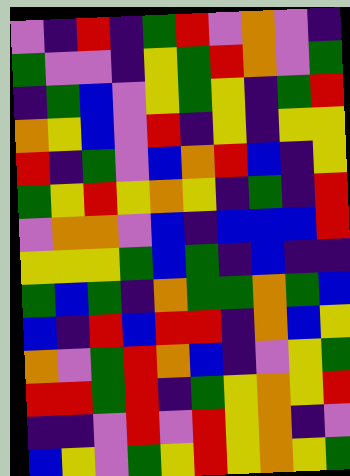[["violet", "indigo", "red", "indigo", "green", "red", "violet", "orange", "violet", "indigo"], ["green", "violet", "violet", "indigo", "yellow", "green", "red", "orange", "violet", "green"], ["indigo", "green", "blue", "violet", "yellow", "green", "yellow", "indigo", "green", "red"], ["orange", "yellow", "blue", "violet", "red", "indigo", "yellow", "indigo", "yellow", "yellow"], ["red", "indigo", "green", "violet", "blue", "orange", "red", "blue", "indigo", "yellow"], ["green", "yellow", "red", "yellow", "orange", "yellow", "indigo", "green", "indigo", "red"], ["violet", "orange", "orange", "violet", "blue", "indigo", "blue", "blue", "blue", "red"], ["yellow", "yellow", "yellow", "green", "blue", "green", "indigo", "blue", "indigo", "indigo"], ["green", "blue", "green", "indigo", "orange", "green", "green", "orange", "green", "blue"], ["blue", "indigo", "red", "blue", "red", "red", "indigo", "orange", "blue", "yellow"], ["orange", "violet", "green", "red", "orange", "blue", "indigo", "violet", "yellow", "green"], ["red", "red", "green", "red", "indigo", "green", "yellow", "orange", "yellow", "red"], ["indigo", "indigo", "violet", "red", "violet", "red", "yellow", "orange", "indigo", "violet"], ["blue", "yellow", "violet", "green", "yellow", "red", "yellow", "orange", "yellow", "green"]]